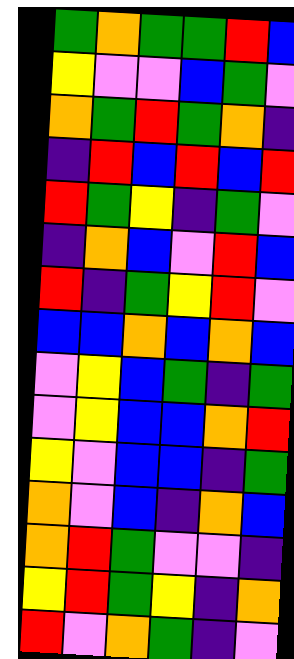[["green", "orange", "green", "green", "red", "blue"], ["yellow", "violet", "violet", "blue", "green", "violet"], ["orange", "green", "red", "green", "orange", "indigo"], ["indigo", "red", "blue", "red", "blue", "red"], ["red", "green", "yellow", "indigo", "green", "violet"], ["indigo", "orange", "blue", "violet", "red", "blue"], ["red", "indigo", "green", "yellow", "red", "violet"], ["blue", "blue", "orange", "blue", "orange", "blue"], ["violet", "yellow", "blue", "green", "indigo", "green"], ["violet", "yellow", "blue", "blue", "orange", "red"], ["yellow", "violet", "blue", "blue", "indigo", "green"], ["orange", "violet", "blue", "indigo", "orange", "blue"], ["orange", "red", "green", "violet", "violet", "indigo"], ["yellow", "red", "green", "yellow", "indigo", "orange"], ["red", "violet", "orange", "green", "indigo", "violet"]]